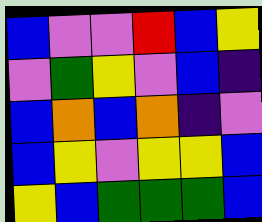[["blue", "violet", "violet", "red", "blue", "yellow"], ["violet", "green", "yellow", "violet", "blue", "indigo"], ["blue", "orange", "blue", "orange", "indigo", "violet"], ["blue", "yellow", "violet", "yellow", "yellow", "blue"], ["yellow", "blue", "green", "green", "green", "blue"]]